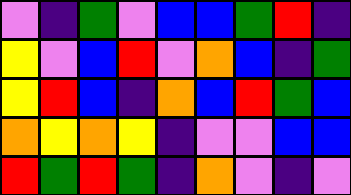[["violet", "indigo", "green", "violet", "blue", "blue", "green", "red", "indigo"], ["yellow", "violet", "blue", "red", "violet", "orange", "blue", "indigo", "green"], ["yellow", "red", "blue", "indigo", "orange", "blue", "red", "green", "blue"], ["orange", "yellow", "orange", "yellow", "indigo", "violet", "violet", "blue", "blue"], ["red", "green", "red", "green", "indigo", "orange", "violet", "indigo", "violet"]]